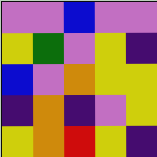[["violet", "violet", "blue", "violet", "violet"], ["yellow", "green", "violet", "yellow", "indigo"], ["blue", "violet", "orange", "yellow", "yellow"], ["indigo", "orange", "indigo", "violet", "yellow"], ["yellow", "orange", "red", "yellow", "indigo"]]